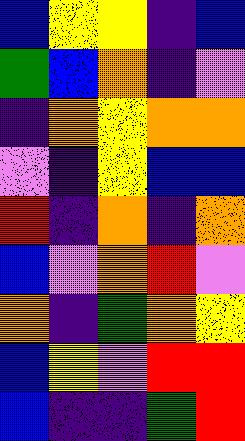[["blue", "yellow", "yellow", "indigo", "blue"], ["green", "blue", "orange", "indigo", "violet"], ["indigo", "orange", "yellow", "orange", "orange"], ["violet", "indigo", "yellow", "blue", "blue"], ["red", "indigo", "orange", "indigo", "orange"], ["blue", "violet", "orange", "red", "violet"], ["orange", "indigo", "green", "orange", "yellow"], ["blue", "yellow", "violet", "red", "red"], ["blue", "indigo", "indigo", "green", "red"]]